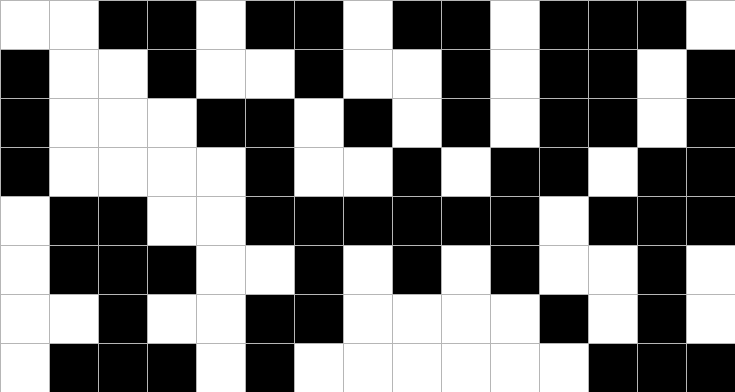[["white", "white", "black", "black", "white", "black", "black", "white", "black", "black", "white", "black", "black", "black", "white"], ["black", "white", "white", "black", "white", "white", "black", "white", "white", "black", "white", "black", "black", "white", "black"], ["black", "white", "white", "white", "black", "black", "white", "black", "white", "black", "white", "black", "black", "white", "black"], ["black", "white", "white", "white", "white", "black", "white", "white", "black", "white", "black", "black", "white", "black", "black"], ["white", "black", "black", "white", "white", "black", "black", "black", "black", "black", "black", "white", "black", "black", "black"], ["white", "black", "black", "black", "white", "white", "black", "white", "black", "white", "black", "white", "white", "black", "white"], ["white", "white", "black", "white", "white", "black", "black", "white", "white", "white", "white", "black", "white", "black", "white"], ["white", "black", "black", "black", "white", "black", "white", "white", "white", "white", "white", "white", "black", "black", "black"]]